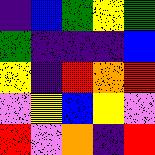[["indigo", "blue", "green", "yellow", "green"], ["green", "indigo", "indigo", "indigo", "blue"], ["yellow", "indigo", "red", "orange", "red"], ["violet", "yellow", "blue", "yellow", "violet"], ["red", "violet", "orange", "indigo", "red"]]